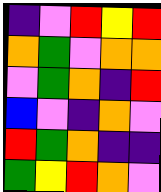[["indigo", "violet", "red", "yellow", "red"], ["orange", "green", "violet", "orange", "orange"], ["violet", "green", "orange", "indigo", "red"], ["blue", "violet", "indigo", "orange", "violet"], ["red", "green", "orange", "indigo", "indigo"], ["green", "yellow", "red", "orange", "violet"]]